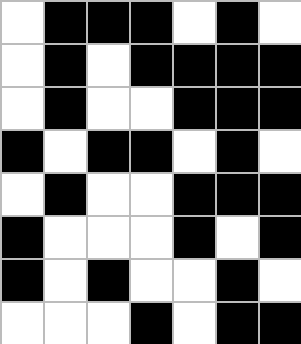[["white", "black", "black", "black", "white", "black", "white"], ["white", "black", "white", "black", "black", "black", "black"], ["white", "black", "white", "white", "black", "black", "black"], ["black", "white", "black", "black", "white", "black", "white"], ["white", "black", "white", "white", "black", "black", "black"], ["black", "white", "white", "white", "black", "white", "black"], ["black", "white", "black", "white", "white", "black", "white"], ["white", "white", "white", "black", "white", "black", "black"]]